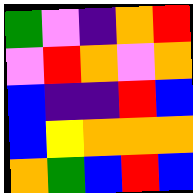[["green", "violet", "indigo", "orange", "red"], ["violet", "red", "orange", "violet", "orange"], ["blue", "indigo", "indigo", "red", "blue"], ["blue", "yellow", "orange", "orange", "orange"], ["orange", "green", "blue", "red", "blue"]]